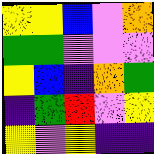[["yellow", "yellow", "blue", "violet", "orange"], ["green", "green", "violet", "violet", "violet"], ["yellow", "blue", "indigo", "orange", "green"], ["indigo", "green", "red", "violet", "yellow"], ["yellow", "violet", "yellow", "indigo", "indigo"]]